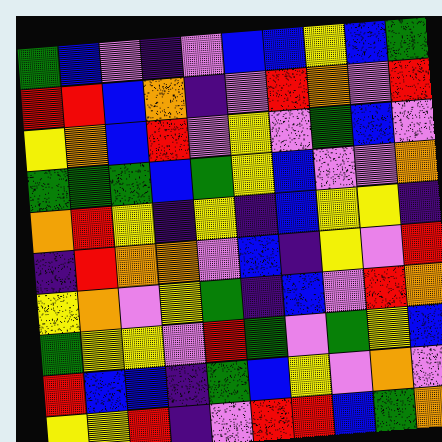[["green", "blue", "violet", "indigo", "violet", "blue", "blue", "yellow", "blue", "green"], ["red", "red", "blue", "orange", "indigo", "violet", "red", "orange", "violet", "red"], ["yellow", "orange", "blue", "red", "violet", "yellow", "violet", "green", "blue", "violet"], ["green", "green", "green", "blue", "green", "yellow", "blue", "violet", "violet", "orange"], ["orange", "red", "yellow", "indigo", "yellow", "indigo", "blue", "yellow", "yellow", "indigo"], ["indigo", "red", "orange", "orange", "violet", "blue", "indigo", "yellow", "violet", "red"], ["yellow", "orange", "violet", "yellow", "green", "indigo", "blue", "violet", "red", "orange"], ["green", "yellow", "yellow", "violet", "red", "green", "violet", "green", "yellow", "blue"], ["red", "blue", "blue", "indigo", "green", "blue", "yellow", "violet", "orange", "violet"], ["yellow", "yellow", "red", "indigo", "violet", "red", "red", "blue", "green", "orange"]]